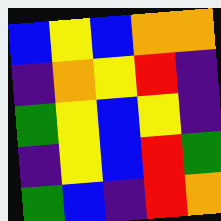[["blue", "yellow", "blue", "orange", "orange"], ["indigo", "orange", "yellow", "red", "indigo"], ["green", "yellow", "blue", "yellow", "indigo"], ["indigo", "yellow", "blue", "red", "green"], ["green", "blue", "indigo", "red", "orange"]]